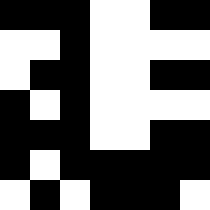[["black", "black", "black", "white", "white", "black", "black"], ["white", "white", "black", "white", "white", "white", "white"], ["white", "black", "black", "white", "white", "black", "black"], ["black", "white", "black", "white", "white", "white", "white"], ["black", "black", "black", "white", "white", "black", "black"], ["black", "white", "black", "black", "black", "black", "black"], ["white", "black", "white", "black", "black", "black", "white"]]